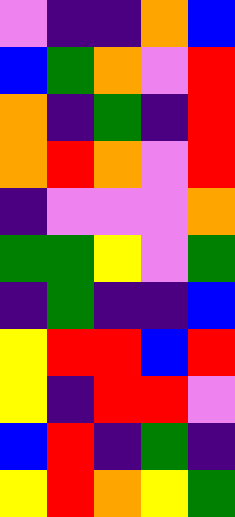[["violet", "indigo", "indigo", "orange", "blue"], ["blue", "green", "orange", "violet", "red"], ["orange", "indigo", "green", "indigo", "red"], ["orange", "red", "orange", "violet", "red"], ["indigo", "violet", "violet", "violet", "orange"], ["green", "green", "yellow", "violet", "green"], ["indigo", "green", "indigo", "indigo", "blue"], ["yellow", "red", "red", "blue", "red"], ["yellow", "indigo", "red", "red", "violet"], ["blue", "red", "indigo", "green", "indigo"], ["yellow", "red", "orange", "yellow", "green"]]